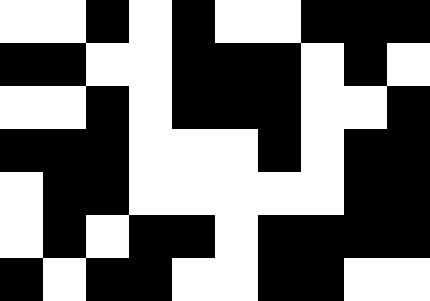[["white", "white", "black", "white", "black", "white", "white", "black", "black", "black"], ["black", "black", "white", "white", "black", "black", "black", "white", "black", "white"], ["white", "white", "black", "white", "black", "black", "black", "white", "white", "black"], ["black", "black", "black", "white", "white", "white", "black", "white", "black", "black"], ["white", "black", "black", "white", "white", "white", "white", "white", "black", "black"], ["white", "black", "white", "black", "black", "white", "black", "black", "black", "black"], ["black", "white", "black", "black", "white", "white", "black", "black", "white", "white"]]